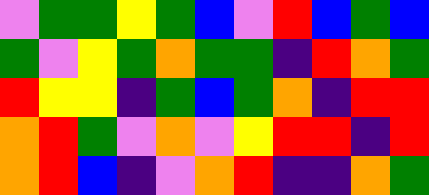[["violet", "green", "green", "yellow", "green", "blue", "violet", "red", "blue", "green", "blue"], ["green", "violet", "yellow", "green", "orange", "green", "green", "indigo", "red", "orange", "green"], ["red", "yellow", "yellow", "indigo", "green", "blue", "green", "orange", "indigo", "red", "red"], ["orange", "red", "green", "violet", "orange", "violet", "yellow", "red", "red", "indigo", "red"], ["orange", "red", "blue", "indigo", "violet", "orange", "red", "indigo", "indigo", "orange", "green"]]